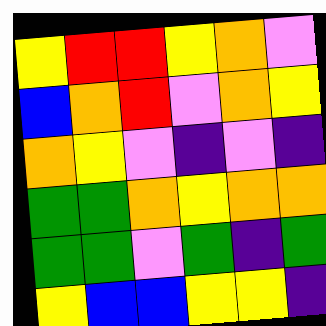[["yellow", "red", "red", "yellow", "orange", "violet"], ["blue", "orange", "red", "violet", "orange", "yellow"], ["orange", "yellow", "violet", "indigo", "violet", "indigo"], ["green", "green", "orange", "yellow", "orange", "orange"], ["green", "green", "violet", "green", "indigo", "green"], ["yellow", "blue", "blue", "yellow", "yellow", "indigo"]]